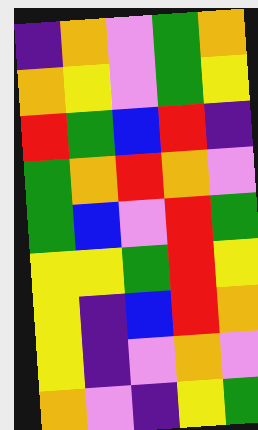[["indigo", "orange", "violet", "green", "orange"], ["orange", "yellow", "violet", "green", "yellow"], ["red", "green", "blue", "red", "indigo"], ["green", "orange", "red", "orange", "violet"], ["green", "blue", "violet", "red", "green"], ["yellow", "yellow", "green", "red", "yellow"], ["yellow", "indigo", "blue", "red", "orange"], ["yellow", "indigo", "violet", "orange", "violet"], ["orange", "violet", "indigo", "yellow", "green"]]